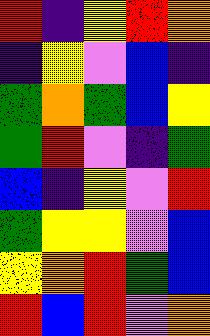[["red", "indigo", "yellow", "red", "orange"], ["indigo", "yellow", "violet", "blue", "indigo"], ["green", "orange", "green", "blue", "yellow"], ["green", "red", "violet", "indigo", "green"], ["blue", "indigo", "yellow", "violet", "red"], ["green", "yellow", "yellow", "violet", "blue"], ["yellow", "orange", "red", "green", "blue"], ["red", "blue", "red", "violet", "orange"]]